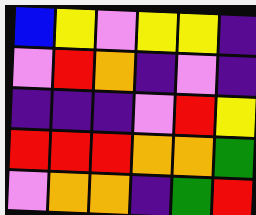[["blue", "yellow", "violet", "yellow", "yellow", "indigo"], ["violet", "red", "orange", "indigo", "violet", "indigo"], ["indigo", "indigo", "indigo", "violet", "red", "yellow"], ["red", "red", "red", "orange", "orange", "green"], ["violet", "orange", "orange", "indigo", "green", "red"]]